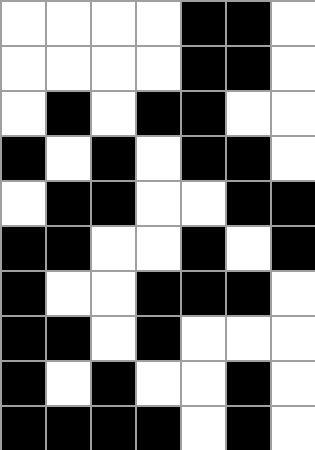[["white", "white", "white", "white", "black", "black", "white"], ["white", "white", "white", "white", "black", "black", "white"], ["white", "black", "white", "black", "black", "white", "white"], ["black", "white", "black", "white", "black", "black", "white"], ["white", "black", "black", "white", "white", "black", "black"], ["black", "black", "white", "white", "black", "white", "black"], ["black", "white", "white", "black", "black", "black", "white"], ["black", "black", "white", "black", "white", "white", "white"], ["black", "white", "black", "white", "white", "black", "white"], ["black", "black", "black", "black", "white", "black", "white"]]